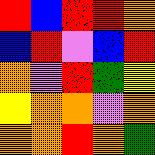[["red", "blue", "red", "red", "orange"], ["blue", "red", "violet", "blue", "red"], ["orange", "violet", "red", "green", "yellow"], ["yellow", "orange", "orange", "violet", "orange"], ["orange", "orange", "red", "orange", "green"]]